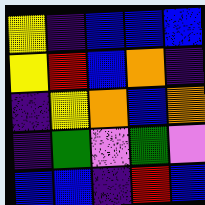[["yellow", "indigo", "blue", "blue", "blue"], ["yellow", "red", "blue", "orange", "indigo"], ["indigo", "yellow", "orange", "blue", "orange"], ["indigo", "green", "violet", "green", "violet"], ["blue", "blue", "indigo", "red", "blue"]]